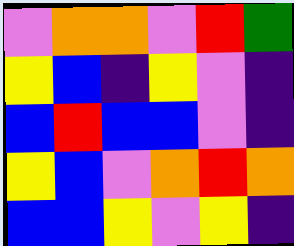[["violet", "orange", "orange", "violet", "red", "green"], ["yellow", "blue", "indigo", "yellow", "violet", "indigo"], ["blue", "red", "blue", "blue", "violet", "indigo"], ["yellow", "blue", "violet", "orange", "red", "orange"], ["blue", "blue", "yellow", "violet", "yellow", "indigo"]]